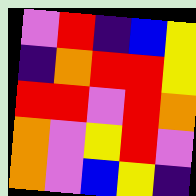[["violet", "red", "indigo", "blue", "yellow"], ["indigo", "orange", "red", "red", "yellow"], ["red", "red", "violet", "red", "orange"], ["orange", "violet", "yellow", "red", "violet"], ["orange", "violet", "blue", "yellow", "indigo"]]